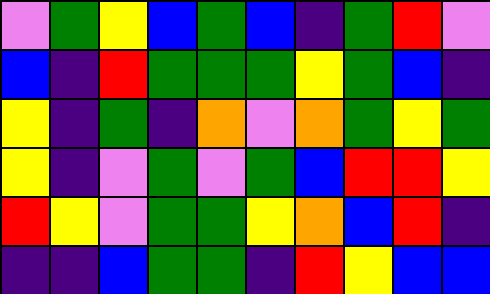[["violet", "green", "yellow", "blue", "green", "blue", "indigo", "green", "red", "violet"], ["blue", "indigo", "red", "green", "green", "green", "yellow", "green", "blue", "indigo"], ["yellow", "indigo", "green", "indigo", "orange", "violet", "orange", "green", "yellow", "green"], ["yellow", "indigo", "violet", "green", "violet", "green", "blue", "red", "red", "yellow"], ["red", "yellow", "violet", "green", "green", "yellow", "orange", "blue", "red", "indigo"], ["indigo", "indigo", "blue", "green", "green", "indigo", "red", "yellow", "blue", "blue"]]